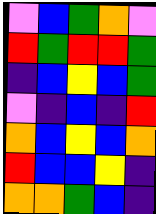[["violet", "blue", "green", "orange", "violet"], ["red", "green", "red", "red", "green"], ["indigo", "blue", "yellow", "blue", "green"], ["violet", "indigo", "blue", "indigo", "red"], ["orange", "blue", "yellow", "blue", "orange"], ["red", "blue", "blue", "yellow", "indigo"], ["orange", "orange", "green", "blue", "indigo"]]